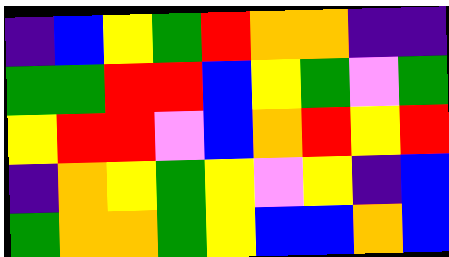[["indigo", "blue", "yellow", "green", "red", "orange", "orange", "indigo", "indigo"], ["green", "green", "red", "red", "blue", "yellow", "green", "violet", "green"], ["yellow", "red", "red", "violet", "blue", "orange", "red", "yellow", "red"], ["indigo", "orange", "yellow", "green", "yellow", "violet", "yellow", "indigo", "blue"], ["green", "orange", "orange", "green", "yellow", "blue", "blue", "orange", "blue"]]